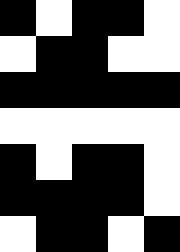[["black", "white", "black", "black", "white"], ["white", "black", "black", "white", "white"], ["black", "black", "black", "black", "black"], ["white", "white", "white", "white", "white"], ["black", "white", "black", "black", "white"], ["black", "black", "black", "black", "white"], ["white", "black", "black", "white", "black"]]